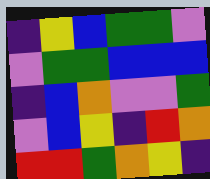[["indigo", "yellow", "blue", "green", "green", "violet"], ["violet", "green", "green", "blue", "blue", "blue"], ["indigo", "blue", "orange", "violet", "violet", "green"], ["violet", "blue", "yellow", "indigo", "red", "orange"], ["red", "red", "green", "orange", "yellow", "indigo"]]